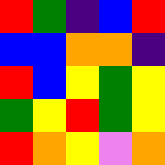[["red", "green", "indigo", "blue", "red"], ["blue", "blue", "orange", "orange", "indigo"], ["red", "blue", "yellow", "green", "yellow"], ["green", "yellow", "red", "green", "yellow"], ["red", "orange", "yellow", "violet", "orange"]]